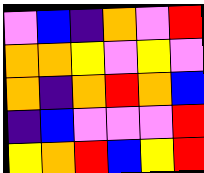[["violet", "blue", "indigo", "orange", "violet", "red"], ["orange", "orange", "yellow", "violet", "yellow", "violet"], ["orange", "indigo", "orange", "red", "orange", "blue"], ["indigo", "blue", "violet", "violet", "violet", "red"], ["yellow", "orange", "red", "blue", "yellow", "red"]]